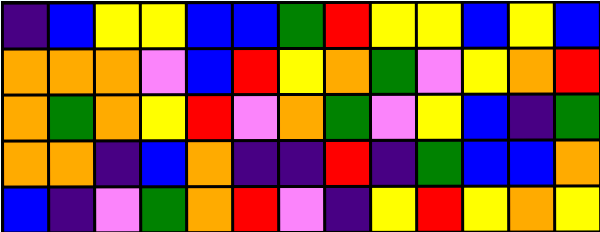[["indigo", "blue", "yellow", "yellow", "blue", "blue", "green", "red", "yellow", "yellow", "blue", "yellow", "blue"], ["orange", "orange", "orange", "violet", "blue", "red", "yellow", "orange", "green", "violet", "yellow", "orange", "red"], ["orange", "green", "orange", "yellow", "red", "violet", "orange", "green", "violet", "yellow", "blue", "indigo", "green"], ["orange", "orange", "indigo", "blue", "orange", "indigo", "indigo", "red", "indigo", "green", "blue", "blue", "orange"], ["blue", "indigo", "violet", "green", "orange", "red", "violet", "indigo", "yellow", "red", "yellow", "orange", "yellow"]]